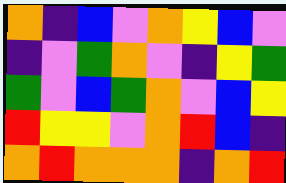[["orange", "indigo", "blue", "violet", "orange", "yellow", "blue", "violet"], ["indigo", "violet", "green", "orange", "violet", "indigo", "yellow", "green"], ["green", "violet", "blue", "green", "orange", "violet", "blue", "yellow"], ["red", "yellow", "yellow", "violet", "orange", "red", "blue", "indigo"], ["orange", "red", "orange", "orange", "orange", "indigo", "orange", "red"]]